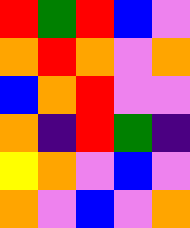[["red", "green", "red", "blue", "violet"], ["orange", "red", "orange", "violet", "orange"], ["blue", "orange", "red", "violet", "violet"], ["orange", "indigo", "red", "green", "indigo"], ["yellow", "orange", "violet", "blue", "violet"], ["orange", "violet", "blue", "violet", "orange"]]